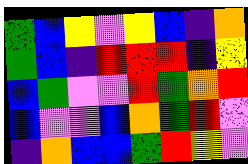[["green", "blue", "yellow", "violet", "yellow", "blue", "indigo", "orange"], ["green", "blue", "indigo", "red", "red", "red", "indigo", "yellow"], ["blue", "green", "violet", "violet", "red", "green", "orange", "red"], ["blue", "violet", "violet", "blue", "orange", "green", "red", "violet"], ["indigo", "orange", "blue", "blue", "green", "red", "yellow", "violet"]]